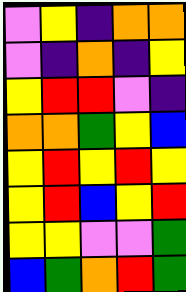[["violet", "yellow", "indigo", "orange", "orange"], ["violet", "indigo", "orange", "indigo", "yellow"], ["yellow", "red", "red", "violet", "indigo"], ["orange", "orange", "green", "yellow", "blue"], ["yellow", "red", "yellow", "red", "yellow"], ["yellow", "red", "blue", "yellow", "red"], ["yellow", "yellow", "violet", "violet", "green"], ["blue", "green", "orange", "red", "green"]]